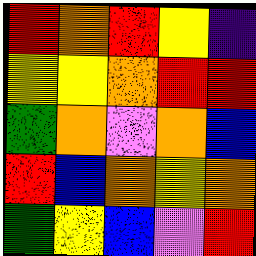[["red", "orange", "red", "yellow", "indigo"], ["yellow", "yellow", "orange", "red", "red"], ["green", "orange", "violet", "orange", "blue"], ["red", "blue", "orange", "yellow", "orange"], ["green", "yellow", "blue", "violet", "red"]]